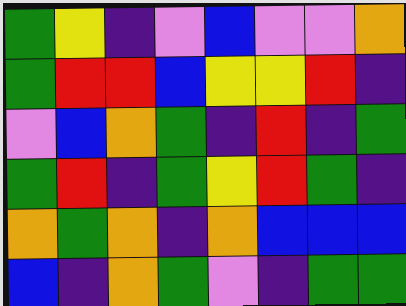[["green", "yellow", "indigo", "violet", "blue", "violet", "violet", "orange"], ["green", "red", "red", "blue", "yellow", "yellow", "red", "indigo"], ["violet", "blue", "orange", "green", "indigo", "red", "indigo", "green"], ["green", "red", "indigo", "green", "yellow", "red", "green", "indigo"], ["orange", "green", "orange", "indigo", "orange", "blue", "blue", "blue"], ["blue", "indigo", "orange", "green", "violet", "indigo", "green", "green"]]